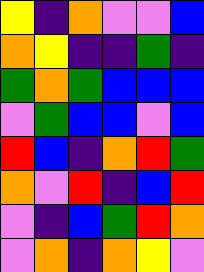[["yellow", "indigo", "orange", "violet", "violet", "blue"], ["orange", "yellow", "indigo", "indigo", "green", "indigo"], ["green", "orange", "green", "blue", "blue", "blue"], ["violet", "green", "blue", "blue", "violet", "blue"], ["red", "blue", "indigo", "orange", "red", "green"], ["orange", "violet", "red", "indigo", "blue", "red"], ["violet", "indigo", "blue", "green", "red", "orange"], ["violet", "orange", "indigo", "orange", "yellow", "violet"]]